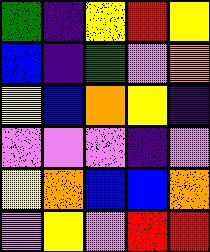[["green", "indigo", "yellow", "red", "yellow"], ["blue", "indigo", "green", "violet", "orange"], ["yellow", "blue", "orange", "yellow", "indigo"], ["violet", "violet", "violet", "indigo", "violet"], ["yellow", "orange", "blue", "blue", "orange"], ["violet", "yellow", "violet", "red", "red"]]